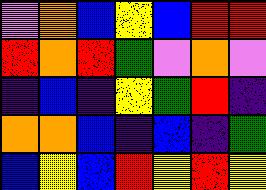[["violet", "orange", "blue", "yellow", "blue", "red", "red"], ["red", "orange", "red", "green", "violet", "orange", "violet"], ["indigo", "blue", "indigo", "yellow", "green", "red", "indigo"], ["orange", "orange", "blue", "indigo", "blue", "indigo", "green"], ["blue", "yellow", "blue", "red", "yellow", "red", "yellow"]]